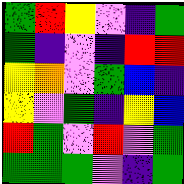[["green", "red", "yellow", "violet", "indigo", "green"], ["green", "indigo", "violet", "indigo", "red", "red"], ["yellow", "orange", "violet", "green", "blue", "indigo"], ["yellow", "violet", "green", "indigo", "yellow", "blue"], ["red", "green", "violet", "red", "violet", "green"], ["green", "green", "green", "violet", "indigo", "green"]]